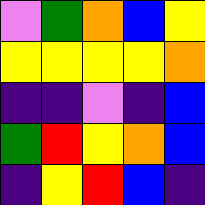[["violet", "green", "orange", "blue", "yellow"], ["yellow", "yellow", "yellow", "yellow", "orange"], ["indigo", "indigo", "violet", "indigo", "blue"], ["green", "red", "yellow", "orange", "blue"], ["indigo", "yellow", "red", "blue", "indigo"]]